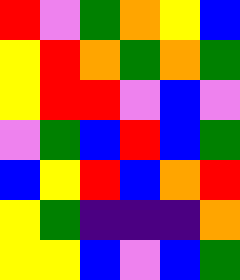[["red", "violet", "green", "orange", "yellow", "blue"], ["yellow", "red", "orange", "green", "orange", "green"], ["yellow", "red", "red", "violet", "blue", "violet"], ["violet", "green", "blue", "red", "blue", "green"], ["blue", "yellow", "red", "blue", "orange", "red"], ["yellow", "green", "indigo", "indigo", "indigo", "orange"], ["yellow", "yellow", "blue", "violet", "blue", "green"]]